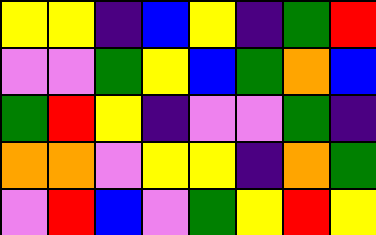[["yellow", "yellow", "indigo", "blue", "yellow", "indigo", "green", "red"], ["violet", "violet", "green", "yellow", "blue", "green", "orange", "blue"], ["green", "red", "yellow", "indigo", "violet", "violet", "green", "indigo"], ["orange", "orange", "violet", "yellow", "yellow", "indigo", "orange", "green"], ["violet", "red", "blue", "violet", "green", "yellow", "red", "yellow"]]